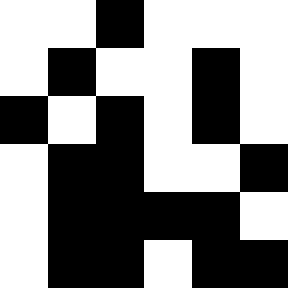[["white", "white", "black", "white", "white", "white"], ["white", "black", "white", "white", "black", "white"], ["black", "white", "black", "white", "black", "white"], ["white", "black", "black", "white", "white", "black"], ["white", "black", "black", "black", "black", "white"], ["white", "black", "black", "white", "black", "black"]]